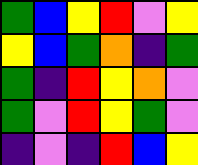[["green", "blue", "yellow", "red", "violet", "yellow"], ["yellow", "blue", "green", "orange", "indigo", "green"], ["green", "indigo", "red", "yellow", "orange", "violet"], ["green", "violet", "red", "yellow", "green", "violet"], ["indigo", "violet", "indigo", "red", "blue", "yellow"]]